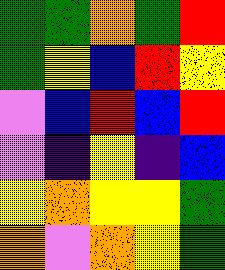[["green", "green", "orange", "green", "red"], ["green", "yellow", "blue", "red", "yellow"], ["violet", "blue", "red", "blue", "red"], ["violet", "indigo", "yellow", "indigo", "blue"], ["yellow", "orange", "yellow", "yellow", "green"], ["orange", "violet", "orange", "yellow", "green"]]